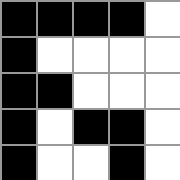[["black", "black", "black", "black", "white"], ["black", "white", "white", "white", "white"], ["black", "black", "white", "white", "white"], ["black", "white", "black", "black", "white"], ["black", "white", "white", "black", "white"]]